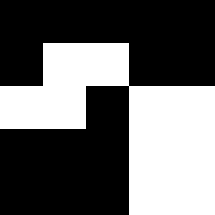[["black", "black", "black", "black", "black"], ["black", "white", "white", "black", "black"], ["white", "white", "black", "white", "white"], ["black", "black", "black", "white", "white"], ["black", "black", "black", "white", "white"]]